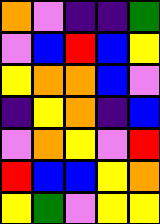[["orange", "violet", "indigo", "indigo", "green"], ["violet", "blue", "red", "blue", "yellow"], ["yellow", "orange", "orange", "blue", "violet"], ["indigo", "yellow", "orange", "indigo", "blue"], ["violet", "orange", "yellow", "violet", "red"], ["red", "blue", "blue", "yellow", "orange"], ["yellow", "green", "violet", "yellow", "yellow"]]